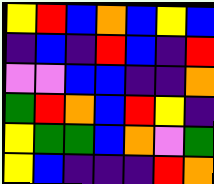[["yellow", "red", "blue", "orange", "blue", "yellow", "blue"], ["indigo", "blue", "indigo", "red", "blue", "indigo", "red"], ["violet", "violet", "blue", "blue", "indigo", "indigo", "orange"], ["green", "red", "orange", "blue", "red", "yellow", "indigo"], ["yellow", "green", "green", "blue", "orange", "violet", "green"], ["yellow", "blue", "indigo", "indigo", "indigo", "red", "orange"]]